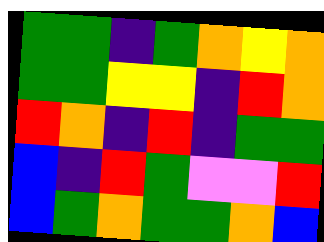[["green", "green", "indigo", "green", "orange", "yellow", "orange"], ["green", "green", "yellow", "yellow", "indigo", "red", "orange"], ["red", "orange", "indigo", "red", "indigo", "green", "green"], ["blue", "indigo", "red", "green", "violet", "violet", "red"], ["blue", "green", "orange", "green", "green", "orange", "blue"]]